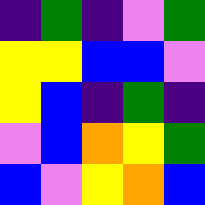[["indigo", "green", "indigo", "violet", "green"], ["yellow", "yellow", "blue", "blue", "violet"], ["yellow", "blue", "indigo", "green", "indigo"], ["violet", "blue", "orange", "yellow", "green"], ["blue", "violet", "yellow", "orange", "blue"]]